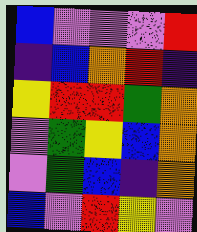[["blue", "violet", "violet", "violet", "red"], ["indigo", "blue", "orange", "red", "indigo"], ["yellow", "red", "red", "green", "orange"], ["violet", "green", "yellow", "blue", "orange"], ["violet", "green", "blue", "indigo", "orange"], ["blue", "violet", "red", "yellow", "violet"]]